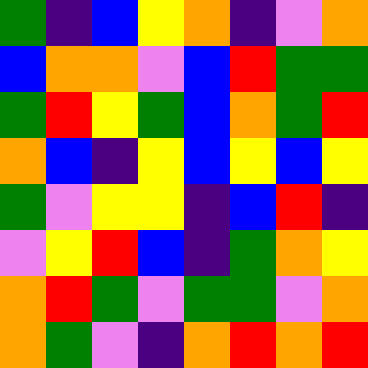[["green", "indigo", "blue", "yellow", "orange", "indigo", "violet", "orange"], ["blue", "orange", "orange", "violet", "blue", "red", "green", "green"], ["green", "red", "yellow", "green", "blue", "orange", "green", "red"], ["orange", "blue", "indigo", "yellow", "blue", "yellow", "blue", "yellow"], ["green", "violet", "yellow", "yellow", "indigo", "blue", "red", "indigo"], ["violet", "yellow", "red", "blue", "indigo", "green", "orange", "yellow"], ["orange", "red", "green", "violet", "green", "green", "violet", "orange"], ["orange", "green", "violet", "indigo", "orange", "red", "orange", "red"]]